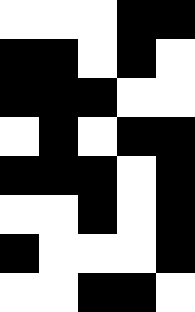[["white", "white", "white", "black", "black"], ["black", "black", "white", "black", "white"], ["black", "black", "black", "white", "white"], ["white", "black", "white", "black", "black"], ["black", "black", "black", "white", "black"], ["white", "white", "black", "white", "black"], ["black", "white", "white", "white", "black"], ["white", "white", "black", "black", "white"]]